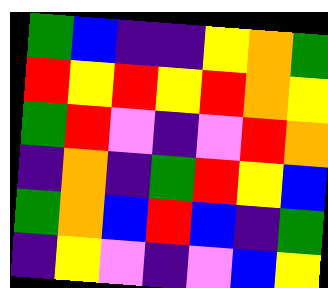[["green", "blue", "indigo", "indigo", "yellow", "orange", "green"], ["red", "yellow", "red", "yellow", "red", "orange", "yellow"], ["green", "red", "violet", "indigo", "violet", "red", "orange"], ["indigo", "orange", "indigo", "green", "red", "yellow", "blue"], ["green", "orange", "blue", "red", "blue", "indigo", "green"], ["indigo", "yellow", "violet", "indigo", "violet", "blue", "yellow"]]